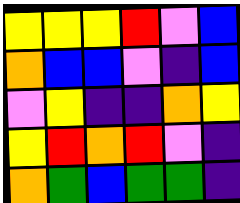[["yellow", "yellow", "yellow", "red", "violet", "blue"], ["orange", "blue", "blue", "violet", "indigo", "blue"], ["violet", "yellow", "indigo", "indigo", "orange", "yellow"], ["yellow", "red", "orange", "red", "violet", "indigo"], ["orange", "green", "blue", "green", "green", "indigo"]]